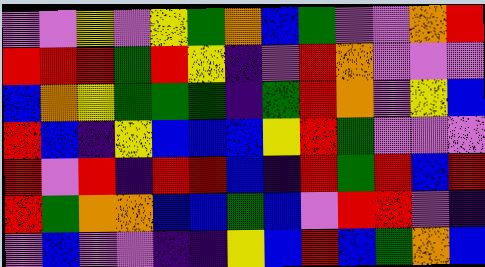[["violet", "violet", "yellow", "violet", "yellow", "green", "orange", "blue", "green", "violet", "violet", "orange", "red"], ["red", "red", "red", "green", "red", "yellow", "indigo", "violet", "red", "orange", "violet", "violet", "violet"], ["blue", "orange", "yellow", "green", "green", "green", "indigo", "green", "red", "orange", "violet", "yellow", "blue"], ["red", "blue", "indigo", "yellow", "blue", "blue", "blue", "yellow", "red", "green", "violet", "violet", "violet"], ["red", "violet", "red", "indigo", "red", "red", "blue", "indigo", "red", "green", "red", "blue", "red"], ["red", "green", "orange", "orange", "blue", "blue", "green", "blue", "violet", "red", "red", "violet", "indigo"], ["violet", "blue", "violet", "violet", "indigo", "indigo", "yellow", "blue", "red", "blue", "green", "orange", "blue"]]